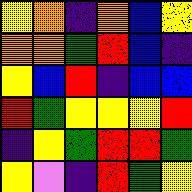[["yellow", "orange", "indigo", "orange", "blue", "yellow"], ["orange", "orange", "green", "red", "blue", "indigo"], ["yellow", "blue", "red", "indigo", "blue", "blue"], ["red", "green", "yellow", "yellow", "yellow", "red"], ["indigo", "yellow", "green", "red", "red", "green"], ["yellow", "violet", "indigo", "red", "green", "yellow"]]